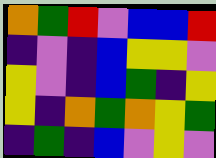[["orange", "green", "red", "violet", "blue", "blue", "red"], ["indigo", "violet", "indigo", "blue", "yellow", "yellow", "violet"], ["yellow", "violet", "indigo", "blue", "green", "indigo", "yellow"], ["yellow", "indigo", "orange", "green", "orange", "yellow", "green"], ["indigo", "green", "indigo", "blue", "violet", "yellow", "violet"]]